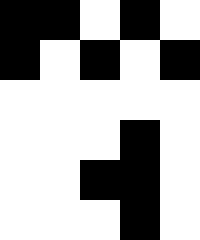[["black", "black", "white", "black", "white"], ["black", "white", "black", "white", "black"], ["white", "white", "white", "white", "white"], ["white", "white", "white", "black", "white"], ["white", "white", "black", "black", "white"], ["white", "white", "white", "black", "white"]]